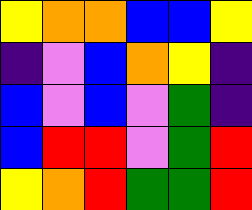[["yellow", "orange", "orange", "blue", "blue", "yellow"], ["indigo", "violet", "blue", "orange", "yellow", "indigo"], ["blue", "violet", "blue", "violet", "green", "indigo"], ["blue", "red", "red", "violet", "green", "red"], ["yellow", "orange", "red", "green", "green", "red"]]